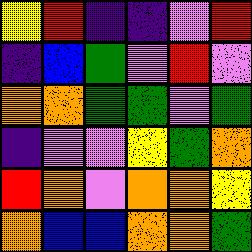[["yellow", "red", "indigo", "indigo", "violet", "red"], ["indigo", "blue", "green", "violet", "red", "violet"], ["orange", "orange", "green", "green", "violet", "green"], ["indigo", "violet", "violet", "yellow", "green", "orange"], ["red", "orange", "violet", "orange", "orange", "yellow"], ["orange", "blue", "blue", "orange", "orange", "green"]]